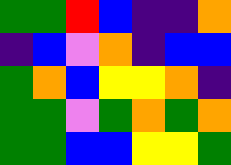[["green", "green", "red", "blue", "indigo", "indigo", "orange"], ["indigo", "blue", "violet", "orange", "indigo", "blue", "blue"], ["green", "orange", "blue", "yellow", "yellow", "orange", "indigo"], ["green", "green", "violet", "green", "orange", "green", "orange"], ["green", "green", "blue", "blue", "yellow", "yellow", "green"]]